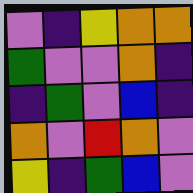[["violet", "indigo", "yellow", "orange", "orange"], ["green", "violet", "violet", "orange", "indigo"], ["indigo", "green", "violet", "blue", "indigo"], ["orange", "violet", "red", "orange", "violet"], ["yellow", "indigo", "green", "blue", "violet"]]